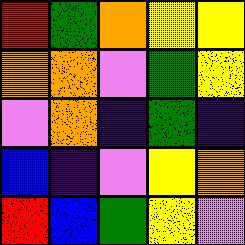[["red", "green", "orange", "yellow", "yellow"], ["orange", "orange", "violet", "green", "yellow"], ["violet", "orange", "indigo", "green", "indigo"], ["blue", "indigo", "violet", "yellow", "orange"], ["red", "blue", "green", "yellow", "violet"]]